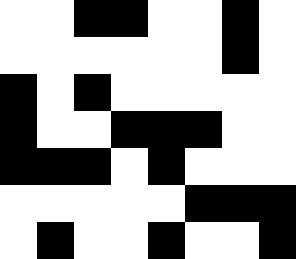[["white", "white", "black", "black", "white", "white", "black", "white"], ["white", "white", "white", "white", "white", "white", "black", "white"], ["black", "white", "black", "white", "white", "white", "white", "white"], ["black", "white", "white", "black", "black", "black", "white", "white"], ["black", "black", "black", "white", "black", "white", "white", "white"], ["white", "white", "white", "white", "white", "black", "black", "black"], ["white", "black", "white", "white", "black", "white", "white", "black"]]